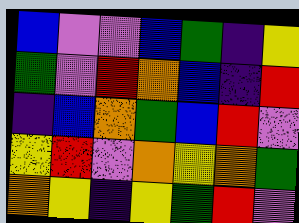[["blue", "violet", "violet", "blue", "green", "indigo", "yellow"], ["green", "violet", "red", "orange", "blue", "indigo", "red"], ["indigo", "blue", "orange", "green", "blue", "red", "violet"], ["yellow", "red", "violet", "orange", "yellow", "orange", "green"], ["orange", "yellow", "indigo", "yellow", "green", "red", "violet"]]